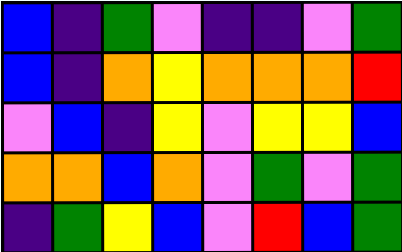[["blue", "indigo", "green", "violet", "indigo", "indigo", "violet", "green"], ["blue", "indigo", "orange", "yellow", "orange", "orange", "orange", "red"], ["violet", "blue", "indigo", "yellow", "violet", "yellow", "yellow", "blue"], ["orange", "orange", "blue", "orange", "violet", "green", "violet", "green"], ["indigo", "green", "yellow", "blue", "violet", "red", "blue", "green"]]